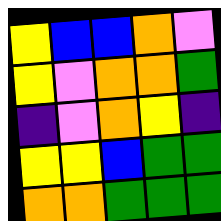[["yellow", "blue", "blue", "orange", "violet"], ["yellow", "violet", "orange", "orange", "green"], ["indigo", "violet", "orange", "yellow", "indigo"], ["yellow", "yellow", "blue", "green", "green"], ["orange", "orange", "green", "green", "green"]]